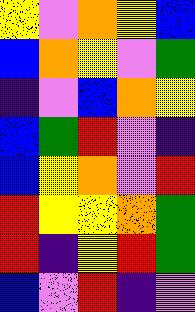[["yellow", "violet", "orange", "yellow", "blue"], ["blue", "orange", "yellow", "violet", "green"], ["indigo", "violet", "blue", "orange", "yellow"], ["blue", "green", "red", "violet", "indigo"], ["blue", "yellow", "orange", "violet", "red"], ["red", "yellow", "yellow", "orange", "green"], ["red", "indigo", "yellow", "red", "green"], ["blue", "violet", "red", "indigo", "violet"]]